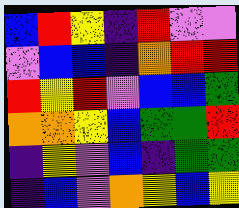[["blue", "red", "yellow", "indigo", "red", "violet", "violet"], ["violet", "blue", "blue", "indigo", "orange", "red", "red"], ["red", "yellow", "red", "violet", "blue", "blue", "green"], ["orange", "orange", "yellow", "blue", "green", "green", "red"], ["indigo", "yellow", "violet", "blue", "indigo", "green", "green"], ["indigo", "blue", "violet", "orange", "yellow", "blue", "yellow"]]